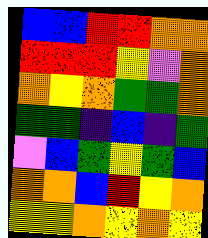[["blue", "blue", "red", "red", "orange", "orange"], ["red", "red", "red", "yellow", "violet", "orange"], ["orange", "yellow", "orange", "green", "green", "orange"], ["green", "green", "indigo", "blue", "indigo", "green"], ["violet", "blue", "green", "yellow", "green", "blue"], ["orange", "orange", "blue", "red", "yellow", "orange"], ["yellow", "yellow", "orange", "yellow", "orange", "yellow"]]